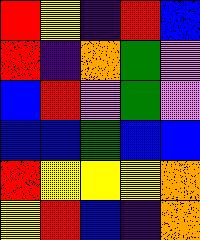[["red", "yellow", "indigo", "red", "blue"], ["red", "indigo", "orange", "green", "violet"], ["blue", "red", "violet", "green", "violet"], ["blue", "blue", "green", "blue", "blue"], ["red", "yellow", "yellow", "yellow", "orange"], ["yellow", "red", "blue", "indigo", "orange"]]